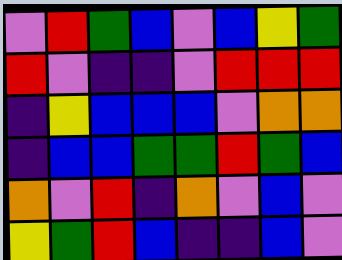[["violet", "red", "green", "blue", "violet", "blue", "yellow", "green"], ["red", "violet", "indigo", "indigo", "violet", "red", "red", "red"], ["indigo", "yellow", "blue", "blue", "blue", "violet", "orange", "orange"], ["indigo", "blue", "blue", "green", "green", "red", "green", "blue"], ["orange", "violet", "red", "indigo", "orange", "violet", "blue", "violet"], ["yellow", "green", "red", "blue", "indigo", "indigo", "blue", "violet"]]